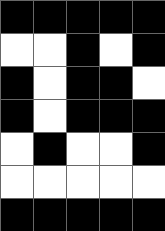[["black", "black", "black", "black", "black"], ["white", "white", "black", "white", "black"], ["black", "white", "black", "black", "white"], ["black", "white", "black", "black", "black"], ["white", "black", "white", "white", "black"], ["white", "white", "white", "white", "white"], ["black", "black", "black", "black", "black"]]